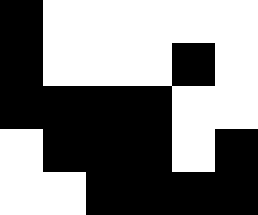[["black", "white", "white", "white", "white", "white"], ["black", "white", "white", "white", "black", "white"], ["black", "black", "black", "black", "white", "white"], ["white", "black", "black", "black", "white", "black"], ["white", "white", "black", "black", "black", "black"]]